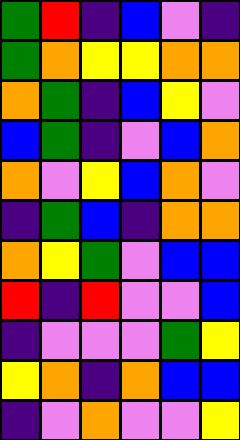[["green", "red", "indigo", "blue", "violet", "indigo"], ["green", "orange", "yellow", "yellow", "orange", "orange"], ["orange", "green", "indigo", "blue", "yellow", "violet"], ["blue", "green", "indigo", "violet", "blue", "orange"], ["orange", "violet", "yellow", "blue", "orange", "violet"], ["indigo", "green", "blue", "indigo", "orange", "orange"], ["orange", "yellow", "green", "violet", "blue", "blue"], ["red", "indigo", "red", "violet", "violet", "blue"], ["indigo", "violet", "violet", "violet", "green", "yellow"], ["yellow", "orange", "indigo", "orange", "blue", "blue"], ["indigo", "violet", "orange", "violet", "violet", "yellow"]]